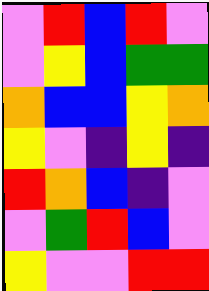[["violet", "red", "blue", "red", "violet"], ["violet", "yellow", "blue", "green", "green"], ["orange", "blue", "blue", "yellow", "orange"], ["yellow", "violet", "indigo", "yellow", "indigo"], ["red", "orange", "blue", "indigo", "violet"], ["violet", "green", "red", "blue", "violet"], ["yellow", "violet", "violet", "red", "red"]]